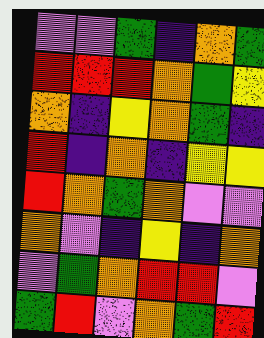[["violet", "violet", "green", "indigo", "orange", "green"], ["red", "red", "red", "orange", "green", "yellow"], ["orange", "indigo", "yellow", "orange", "green", "indigo"], ["red", "indigo", "orange", "indigo", "yellow", "yellow"], ["red", "orange", "green", "orange", "violet", "violet"], ["orange", "violet", "indigo", "yellow", "indigo", "orange"], ["violet", "green", "orange", "red", "red", "violet"], ["green", "red", "violet", "orange", "green", "red"]]